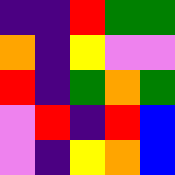[["indigo", "indigo", "red", "green", "green"], ["orange", "indigo", "yellow", "violet", "violet"], ["red", "indigo", "green", "orange", "green"], ["violet", "red", "indigo", "red", "blue"], ["violet", "indigo", "yellow", "orange", "blue"]]